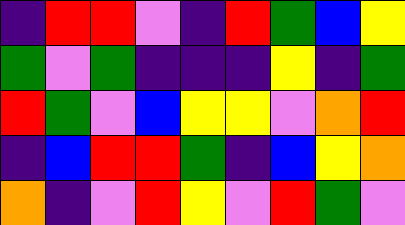[["indigo", "red", "red", "violet", "indigo", "red", "green", "blue", "yellow"], ["green", "violet", "green", "indigo", "indigo", "indigo", "yellow", "indigo", "green"], ["red", "green", "violet", "blue", "yellow", "yellow", "violet", "orange", "red"], ["indigo", "blue", "red", "red", "green", "indigo", "blue", "yellow", "orange"], ["orange", "indigo", "violet", "red", "yellow", "violet", "red", "green", "violet"]]